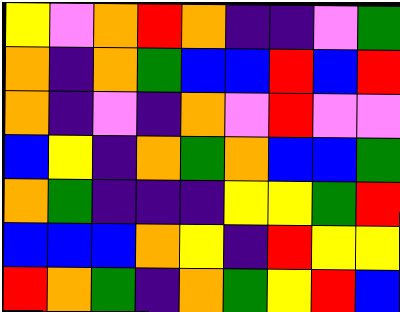[["yellow", "violet", "orange", "red", "orange", "indigo", "indigo", "violet", "green"], ["orange", "indigo", "orange", "green", "blue", "blue", "red", "blue", "red"], ["orange", "indigo", "violet", "indigo", "orange", "violet", "red", "violet", "violet"], ["blue", "yellow", "indigo", "orange", "green", "orange", "blue", "blue", "green"], ["orange", "green", "indigo", "indigo", "indigo", "yellow", "yellow", "green", "red"], ["blue", "blue", "blue", "orange", "yellow", "indigo", "red", "yellow", "yellow"], ["red", "orange", "green", "indigo", "orange", "green", "yellow", "red", "blue"]]